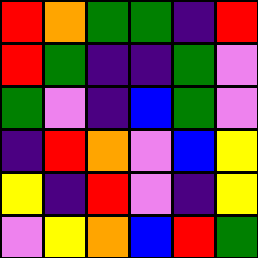[["red", "orange", "green", "green", "indigo", "red"], ["red", "green", "indigo", "indigo", "green", "violet"], ["green", "violet", "indigo", "blue", "green", "violet"], ["indigo", "red", "orange", "violet", "blue", "yellow"], ["yellow", "indigo", "red", "violet", "indigo", "yellow"], ["violet", "yellow", "orange", "blue", "red", "green"]]